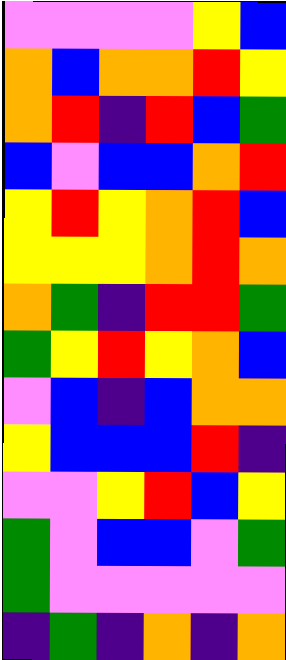[["violet", "violet", "violet", "violet", "yellow", "blue"], ["orange", "blue", "orange", "orange", "red", "yellow"], ["orange", "red", "indigo", "red", "blue", "green"], ["blue", "violet", "blue", "blue", "orange", "red"], ["yellow", "red", "yellow", "orange", "red", "blue"], ["yellow", "yellow", "yellow", "orange", "red", "orange"], ["orange", "green", "indigo", "red", "red", "green"], ["green", "yellow", "red", "yellow", "orange", "blue"], ["violet", "blue", "indigo", "blue", "orange", "orange"], ["yellow", "blue", "blue", "blue", "red", "indigo"], ["violet", "violet", "yellow", "red", "blue", "yellow"], ["green", "violet", "blue", "blue", "violet", "green"], ["green", "violet", "violet", "violet", "violet", "violet"], ["indigo", "green", "indigo", "orange", "indigo", "orange"]]